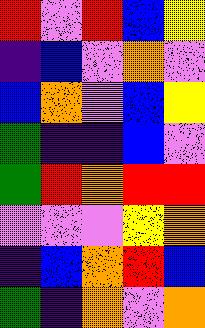[["red", "violet", "red", "blue", "yellow"], ["indigo", "blue", "violet", "orange", "violet"], ["blue", "orange", "violet", "blue", "yellow"], ["green", "indigo", "indigo", "blue", "violet"], ["green", "red", "orange", "red", "red"], ["violet", "violet", "violet", "yellow", "orange"], ["indigo", "blue", "orange", "red", "blue"], ["green", "indigo", "orange", "violet", "orange"]]